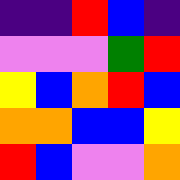[["indigo", "indigo", "red", "blue", "indigo"], ["violet", "violet", "violet", "green", "red"], ["yellow", "blue", "orange", "red", "blue"], ["orange", "orange", "blue", "blue", "yellow"], ["red", "blue", "violet", "violet", "orange"]]